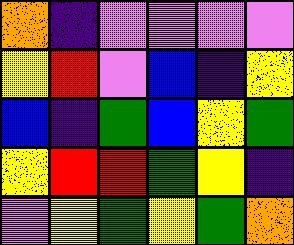[["orange", "indigo", "violet", "violet", "violet", "violet"], ["yellow", "red", "violet", "blue", "indigo", "yellow"], ["blue", "indigo", "green", "blue", "yellow", "green"], ["yellow", "red", "red", "green", "yellow", "indigo"], ["violet", "yellow", "green", "yellow", "green", "orange"]]